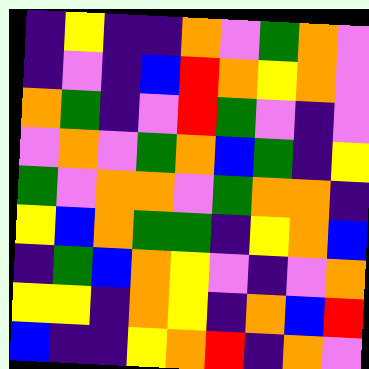[["indigo", "yellow", "indigo", "indigo", "orange", "violet", "green", "orange", "violet"], ["indigo", "violet", "indigo", "blue", "red", "orange", "yellow", "orange", "violet"], ["orange", "green", "indigo", "violet", "red", "green", "violet", "indigo", "violet"], ["violet", "orange", "violet", "green", "orange", "blue", "green", "indigo", "yellow"], ["green", "violet", "orange", "orange", "violet", "green", "orange", "orange", "indigo"], ["yellow", "blue", "orange", "green", "green", "indigo", "yellow", "orange", "blue"], ["indigo", "green", "blue", "orange", "yellow", "violet", "indigo", "violet", "orange"], ["yellow", "yellow", "indigo", "orange", "yellow", "indigo", "orange", "blue", "red"], ["blue", "indigo", "indigo", "yellow", "orange", "red", "indigo", "orange", "violet"]]